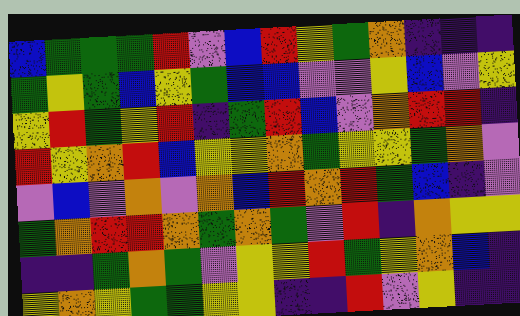[["blue", "green", "green", "green", "red", "violet", "blue", "red", "yellow", "green", "orange", "indigo", "indigo", "indigo"], ["green", "yellow", "green", "blue", "yellow", "green", "blue", "blue", "violet", "violet", "yellow", "blue", "violet", "yellow"], ["yellow", "red", "green", "yellow", "red", "indigo", "green", "red", "blue", "violet", "orange", "red", "red", "indigo"], ["red", "yellow", "orange", "red", "blue", "yellow", "yellow", "orange", "green", "yellow", "yellow", "green", "orange", "violet"], ["violet", "blue", "violet", "orange", "violet", "orange", "blue", "red", "orange", "red", "green", "blue", "indigo", "violet"], ["green", "orange", "red", "red", "orange", "green", "orange", "green", "violet", "red", "indigo", "orange", "yellow", "yellow"], ["indigo", "indigo", "green", "orange", "green", "violet", "yellow", "yellow", "red", "green", "yellow", "orange", "blue", "indigo"], ["yellow", "orange", "yellow", "green", "green", "yellow", "yellow", "indigo", "indigo", "red", "violet", "yellow", "indigo", "indigo"]]